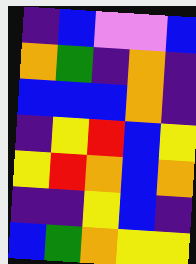[["indigo", "blue", "violet", "violet", "blue"], ["orange", "green", "indigo", "orange", "indigo"], ["blue", "blue", "blue", "orange", "indigo"], ["indigo", "yellow", "red", "blue", "yellow"], ["yellow", "red", "orange", "blue", "orange"], ["indigo", "indigo", "yellow", "blue", "indigo"], ["blue", "green", "orange", "yellow", "yellow"]]